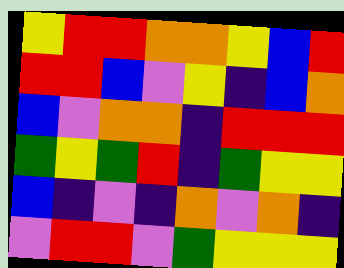[["yellow", "red", "red", "orange", "orange", "yellow", "blue", "red"], ["red", "red", "blue", "violet", "yellow", "indigo", "blue", "orange"], ["blue", "violet", "orange", "orange", "indigo", "red", "red", "red"], ["green", "yellow", "green", "red", "indigo", "green", "yellow", "yellow"], ["blue", "indigo", "violet", "indigo", "orange", "violet", "orange", "indigo"], ["violet", "red", "red", "violet", "green", "yellow", "yellow", "yellow"]]